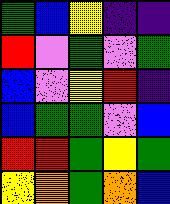[["green", "blue", "yellow", "indigo", "indigo"], ["red", "violet", "green", "violet", "green"], ["blue", "violet", "yellow", "red", "indigo"], ["blue", "green", "green", "violet", "blue"], ["red", "red", "green", "yellow", "green"], ["yellow", "orange", "green", "orange", "blue"]]